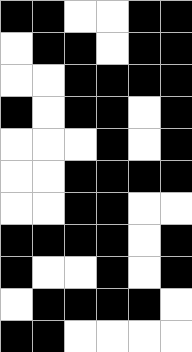[["black", "black", "white", "white", "black", "black"], ["white", "black", "black", "white", "black", "black"], ["white", "white", "black", "black", "black", "black"], ["black", "white", "black", "black", "white", "black"], ["white", "white", "white", "black", "white", "black"], ["white", "white", "black", "black", "black", "black"], ["white", "white", "black", "black", "white", "white"], ["black", "black", "black", "black", "white", "black"], ["black", "white", "white", "black", "white", "black"], ["white", "black", "black", "black", "black", "white"], ["black", "black", "white", "white", "white", "white"]]